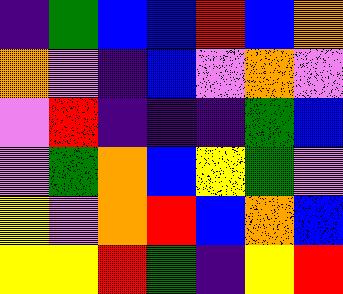[["indigo", "green", "blue", "blue", "red", "blue", "orange"], ["orange", "violet", "indigo", "blue", "violet", "orange", "violet"], ["violet", "red", "indigo", "indigo", "indigo", "green", "blue"], ["violet", "green", "orange", "blue", "yellow", "green", "violet"], ["yellow", "violet", "orange", "red", "blue", "orange", "blue"], ["yellow", "yellow", "red", "green", "indigo", "yellow", "red"]]